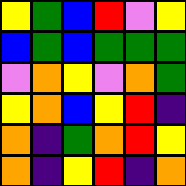[["yellow", "green", "blue", "red", "violet", "yellow"], ["blue", "green", "blue", "green", "green", "green"], ["violet", "orange", "yellow", "violet", "orange", "green"], ["yellow", "orange", "blue", "yellow", "red", "indigo"], ["orange", "indigo", "green", "orange", "red", "yellow"], ["orange", "indigo", "yellow", "red", "indigo", "orange"]]